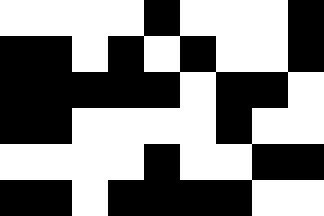[["white", "white", "white", "white", "black", "white", "white", "white", "black"], ["black", "black", "white", "black", "white", "black", "white", "white", "black"], ["black", "black", "black", "black", "black", "white", "black", "black", "white"], ["black", "black", "white", "white", "white", "white", "black", "white", "white"], ["white", "white", "white", "white", "black", "white", "white", "black", "black"], ["black", "black", "white", "black", "black", "black", "black", "white", "white"]]